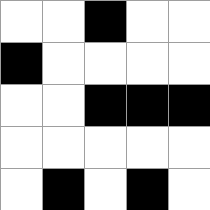[["white", "white", "black", "white", "white"], ["black", "white", "white", "white", "white"], ["white", "white", "black", "black", "black"], ["white", "white", "white", "white", "white"], ["white", "black", "white", "black", "white"]]